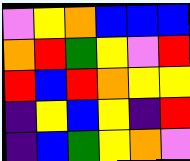[["violet", "yellow", "orange", "blue", "blue", "blue"], ["orange", "red", "green", "yellow", "violet", "red"], ["red", "blue", "red", "orange", "yellow", "yellow"], ["indigo", "yellow", "blue", "yellow", "indigo", "red"], ["indigo", "blue", "green", "yellow", "orange", "violet"]]